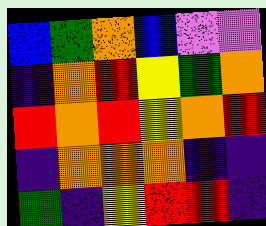[["blue", "green", "orange", "blue", "violet", "violet"], ["indigo", "orange", "red", "yellow", "green", "orange"], ["red", "orange", "red", "yellow", "orange", "red"], ["indigo", "orange", "orange", "orange", "indigo", "indigo"], ["green", "indigo", "yellow", "red", "red", "indigo"]]